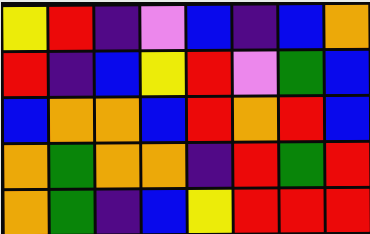[["yellow", "red", "indigo", "violet", "blue", "indigo", "blue", "orange"], ["red", "indigo", "blue", "yellow", "red", "violet", "green", "blue"], ["blue", "orange", "orange", "blue", "red", "orange", "red", "blue"], ["orange", "green", "orange", "orange", "indigo", "red", "green", "red"], ["orange", "green", "indigo", "blue", "yellow", "red", "red", "red"]]